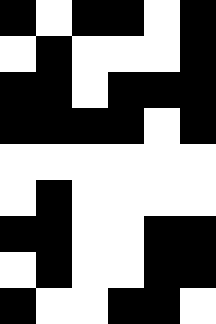[["black", "white", "black", "black", "white", "black"], ["white", "black", "white", "white", "white", "black"], ["black", "black", "white", "black", "black", "black"], ["black", "black", "black", "black", "white", "black"], ["white", "white", "white", "white", "white", "white"], ["white", "black", "white", "white", "white", "white"], ["black", "black", "white", "white", "black", "black"], ["white", "black", "white", "white", "black", "black"], ["black", "white", "white", "black", "black", "white"]]